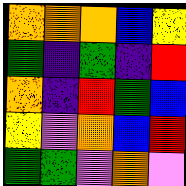[["orange", "orange", "orange", "blue", "yellow"], ["green", "indigo", "green", "indigo", "red"], ["orange", "indigo", "red", "green", "blue"], ["yellow", "violet", "orange", "blue", "red"], ["green", "green", "violet", "orange", "violet"]]